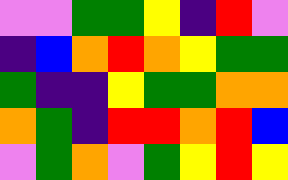[["violet", "violet", "green", "green", "yellow", "indigo", "red", "violet"], ["indigo", "blue", "orange", "red", "orange", "yellow", "green", "green"], ["green", "indigo", "indigo", "yellow", "green", "green", "orange", "orange"], ["orange", "green", "indigo", "red", "red", "orange", "red", "blue"], ["violet", "green", "orange", "violet", "green", "yellow", "red", "yellow"]]